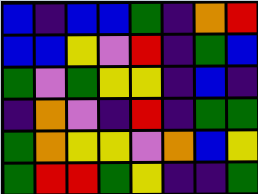[["blue", "indigo", "blue", "blue", "green", "indigo", "orange", "red"], ["blue", "blue", "yellow", "violet", "red", "indigo", "green", "blue"], ["green", "violet", "green", "yellow", "yellow", "indigo", "blue", "indigo"], ["indigo", "orange", "violet", "indigo", "red", "indigo", "green", "green"], ["green", "orange", "yellow", "yellow", "violet", "orange", "blue", "yellow"], ["green", "red", "red", "green", "yellow", "indigo", "indigo", "green"]]